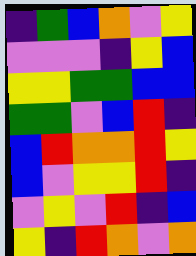[["indigo", "green", "blue", "orange", "violet", "yellow"], ["violet", "violet", "violet", "indigo", "yellow", "blue"], ["yellow", "yellow", "green", "green", "blue", "blue"], ["green", "green", "violet", "blue", "red", "indigo"], ["blue", "red", "orange", "orange", "red", "yellow"], ["blue", "violet", "yellow", "yellow", "red", "indigo"], ["violet", "yellow", "violet", "red", "indigo", "blue"], ["yellow", "indigo", "red", "orange", "violet", "orange"]]